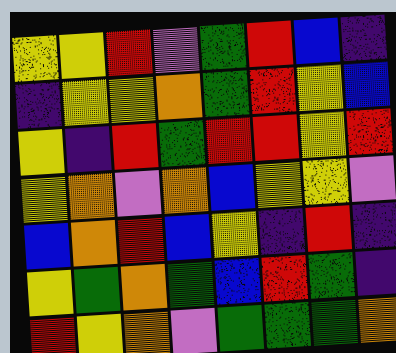[["yellow", "yellow", "red", "violet", "green", "red", "blue", "indigo"], ["indigo", "yellow", "yellow", "orange", "green", "red", "yellow", "blue"], ["yellow", "indigo", "red", "green", "red", "red", "yellow", "red"], ["yellow", "orange", "violet", "orange", "blue", "yellow", "yellow", "violet"], ["blue", "orange", "red", "blue", "yellow", "indigo", "red", "indigo"], ["yellow", "green", "orange", "green", "blue", "red", "green", "indigo"], ["red", "yellow", "orange", "violet", "green", "green", "green", "orange"]]